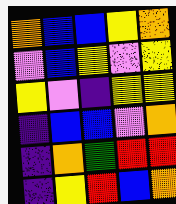[["orange", "blue", "blue", "yellow", "orange"], ["violet", "blue", "yellow", "violet", "yellow"], ["yellow", "violet", "indigo", "yellow", "yellow"], ["indigo", "blue", "blue", "violet", "orange"], ["indigo", "orange", "green", "red", "red"], ["indigo", "yellow", "red", "blue", "orange"]]